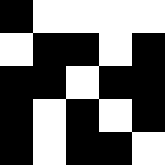[["black", "white", "white", "white", "white"], ["white", "black", "black", "white", "black"], ["black", "black", "white", "black", "black"], ["black", "white", "black", "white", "black"], ["black", "white", "black", "black", "white"]]